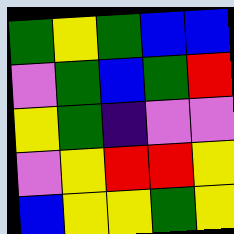[["green", "yellow", "green", "blue", "blue"], ["violet", "green", "blue", "green", "red"], ["yellow", "green", "indigo", "violet", "violet"], ["violet", "yellow", "red", "red", "yellow"], ["blue", "yellow", "yellow", "green", "yellow"]]